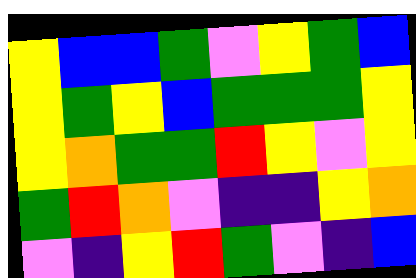[["yellow", "blue", "blue", "green", "violet", "yellow", "green", "blue"], ["yellow", "green", "yellow", "blue", "green", "green", "green", "yellow"], ["yellow", "orange", "green", "green", "red", "yellow", "violet", "yellow"], ["green", "red", "orange", "violet", "indigo", "indigo", "yellow", "orange"], ["violet", "indigo", "yellow", "red", "green", "violet", "indigo", "blue"]]